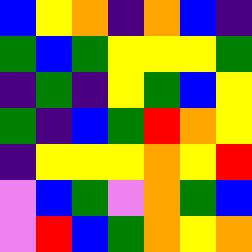[["blue", "yellow", "orange", "indigo", "orange", "blue", "indigo"], ["green", "blue", "green", "yellow", "yellow", "yellow", "green"], ["indigo", "green", "indigo", "yellow", "green", "blue", "yellow"], ["green", "indigo", "blue", "green", "red", "orange", "yellow"], ["indigo", "yellow", "yellow", "yellow", "orange", "yellow", "red"], ["violet", "blue", "green", "violet", "orange", "green", "blue"], ["violet", "red", "blue", "green", "orange", "yellow", "orange"]]